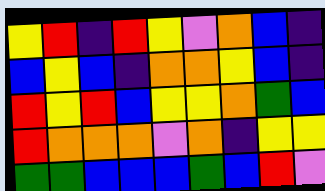[["yellow", "red", "indigo", "red", "yellow", "violet", "orange", "blue", "indigo"], ["blue", "yellow", "blue", "indigo", "orange", "orange", "yellow", "blue", "indigo"], ["red", "yellow", "red", "blue", "yellow", "yellow", "orange", "green", "blue"], ["red", "orange", "orange", "orange", "violet", "orange", "indigo", "yellow", "yellow"], ["green", "green", "blue", "blue", "blue", "green", "blue", "red", "violet"]]